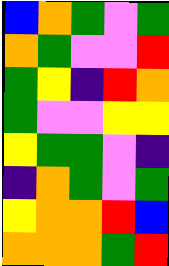[["blue", "orange", "green", "violet", "green"], ["orange", "green", "violet", "violet", "red"], ["green", "yellow", "indigo", "red", "orange"], ["green", "violet", "violet", "yellow", "yellow"], ["yellow", "green", "green", "violet", "indigo"], ["indigo", "orange", "green", "violet", "green"], ["yellow", "orange", "orange", "red", "blue"], ["orange", "orange", "orange", "green", "red"]]